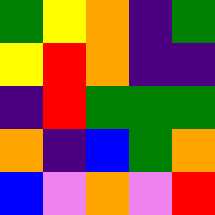[["green", "yellow", "orange", "indigo", "green"], ["yellow", "red", "orange", "indigo", "indigo"], ["indigo", "red", "green", "green", "green"], ["orange", "indigo", "blue", "green", "orange"], ["blue", "violet", "orange", "violet", "red"]]